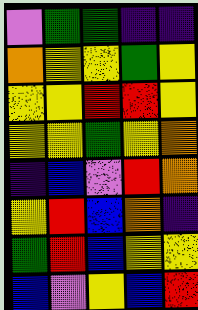[["violet", "green", "green", "indigo", "indigo"], ["orange", "yellow", "yellow", "green", "yellow"], ["yellow", "yellow", "red", "red", "yellow"], ["yellow", "yellow", "green", "yellow", "orange"], ["indigo", "blue", "violet", "red", "orange"], ["yellow", "red", "blue", "orange", "indigo"], ["green", "red", "blue", "yellow", "yellow"], ["blue", "violet", "yellow", "blue", "red"]]